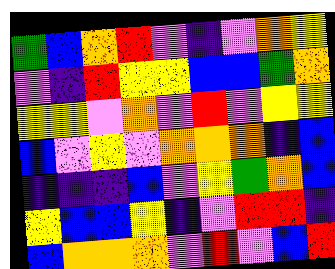[["green", "blue", "orange", "red", "violet", "indigo", "violet", "orange", "yellow"], ["violet", "indigo", "red", "yellow", "yellow", "blue", "blue", "green", "orange"], ["yellow", "yellow", "violet", "orange", "violet", "red", "violet", "yellow", "yellow"], ["blue", "violet", "yellow", "violet", "orange", "orange", "orange", "indigo", "blue"], ["indigo", "indigo", "indigo", "blue", "violet", "yellow", "green", "orange", "blue"], ["yellow", "blue", "blue", "yellow", "indigo", "violet", "red", "red", "indigo"], ["blue", "orange", "orange", "orange", "violet", "red", "violet", "blue", "red"]]